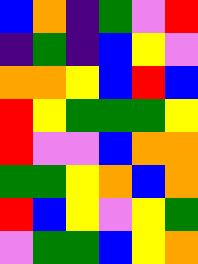[["blue", "orange", "indigo", "green", "violet", "red"], ["indigo", "green", "indigo", "blue", "yellow", "violet"], ["orange", "orange", "yellow", "blue", "red", "blue"], ["red", "yellow", "green", "green", "green", "yellow"], ["red", "violet", "violet", "blue", "orange", "orange"], ["green", "green", "yellow", "orange", "blue", "orange"], ["red", "blue", "yellow", "violet", "yellow", "green"], ["violet", "green", "green", "blue", "yellow", "orange"]]